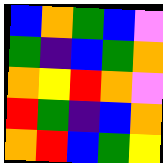[["blue", "orange", "green", "blue", "violet"], ["green", "indigo", "blue", "green", "orange"], ["orange", "yellow", "red", "orange", "violet"], ["red", "green", "indigo", "blue", "orange"], ["orange", "red", "blue", "green", "yellow"]]